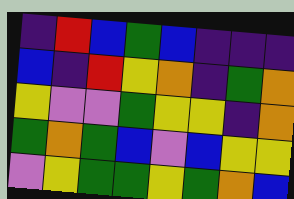[["indigo", "red", "blue", "green", "blue", "indigo", "indigo", "indigo"], ["blue", "indigo", "red", "yellow", "orange", "indigo", "green", "orange"], ["yellow", "violet", "violet", "green", "yellow", "yellow", "indigo", "orange"], ["green", "orange", "green", "blue", "violet", "blue", "yellow", "yellow"], ["violet", "yellow", "green", "green", "yellow", "green", "orange", "blue"]]